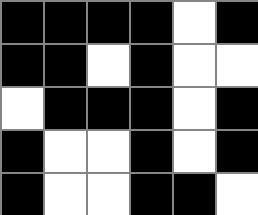[["black", "black", "black", "black", "white", "black"], ["black", "black", "white", "black", "white", "white"], ["white", "black", "black", "black", "white", "black"], ["black", "white", "white", "black", "white", "black"], ["black", "white", "white", "black", "black", "white"]]